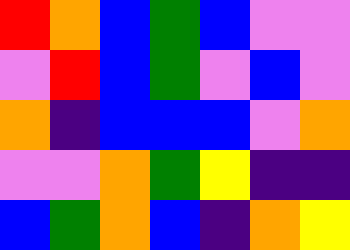[["red", "orange", "blue", "green", "blue", "violet", "violet"], ["violet", "red", "blue", "green", "violet", "blue", "violet"], ["orange", "indigo", "blue", "blue", "blue", "violet", "orange"], ["violet", "violet", "orange", "green", "yellow", "indigo", "indigo"], ["blue", "green", "orange", "blue", "indigo", "orange", "yellow"]]